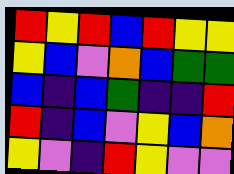[["red", "yellow", "red", "blue", "red", "yellow", "yellow"], ["yellow", "blue", "violet", "orange", "blue", "green", "green"], ["blue", "indigo", "blue", "green", "indigo", "indigo", "red"], ["red", "indigo", "blue", "violet", "yellow", "blue", "orange"], ["yellow", "violet", "indigo", "red", "yellow", "violet", "violet"]]